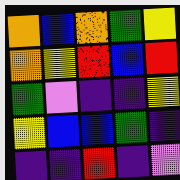[["orange", "blue", "orange", "green", "yellow"], ["orange", "yellow", "red", "blue", "red"], ["green", "violet", "indigo", "indigo", "yellow"], ["yellow", "blue", "blue", "green", "indigo"], ["indigo", "indigo", "red", "indigo", "violet"]]